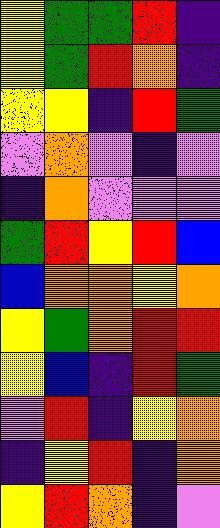[["yellow", "green", "green", "red", "indigo"], ["yellow", "green", "red", "orange", "indigo"], ["yellow", "yellow", "indigo", "red", "green"], ["violet", "orange", "violet", "indigo", "violet"], ["indigo", "orange", "violet", "violet", "violet"], ["green", "red", "yellow", "red", "blue"], ["blue", "orange", "orange", "yellow", "orange"], ["yellow", "green", "orange", "red", "red"], ["yellow", "blue", "indigo", "red", "green"], ["violet", "red", "indigo", "yellow", "orange"], ["indigo", "yellow", "red", "indigo", "orange"], ["yellow", "red", "orange", "indigo", "violet"]]